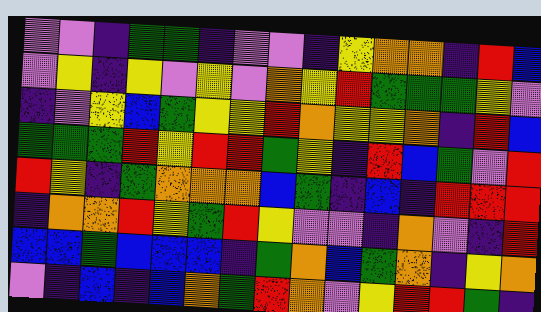[["violet", "violet", "indigo", "green", "green", "indigo", "violet", "violet", "indigo", "yellow", "orange", "orange", "indigo", "red", "blue"], ["violet", "yellow", "indigo", "yellow", "violet", "yellow", "violet", "orange", "yellow", "red", "green", "green", "green", "yellow", "violet"], ["indigo", "violet", "yellow", "blue", "green", "yellow", "yellow", "red", "orange", "yellow", "yellow", "orange", "indigo", "red", "blue"], ["green", "green", "green", "red", "yellow", "red", "red", "green", "yellow", "indigo", "red", "blue", "green", "violet", "red"], ["red", "yellow", "indigo", "green", "orange", "orange", "orange", "blue", "green", "indigo", "blue", "indigo", "red", "red", "red"], ["indigo", "orange", "orange", "red", "yellow", "green", "red", "yellow", "violet", "violet", "indigo", "orange", "violet", "indigo", "red"], ["blue", "blue", "green", "blue", "blue", "blue", "indigo", "green", "orange", "blue", "green", "orange", "indigo", "yellow", "orange"], ["violet", "indigo", "blue", "indigo", "blue", "orange", "green", "red", "orange", "violet", "yellow", "red", "red", "green", "indigo"]]